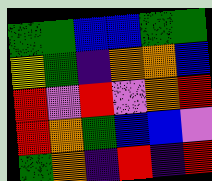[["green", "green", "blue", "blue", "green", "green"], ["yellow", "green", "indigo", "orange", "orange", "blue"], ["red", "violet", "red", "violet", "orange", "red"], ["red", "orange", "green", "blue", "blue", "violet"], ["green", "orange", "indigo", "red", "indigo", "red"]]